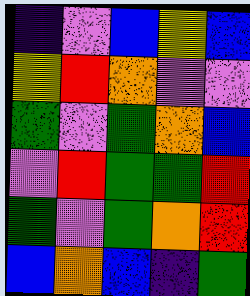[["indigo", "violet", "blue", "yellow", "blue"], ["yellow", "red", "orange", "violet", "violet"], ["green", "violet", "green", "orange", "blue"], ["violet", "red", "green", "green", "red"], ["green", "violet", "green", "orange", "red"], ["blue", "orange", "blue", "indigo", "green"]]